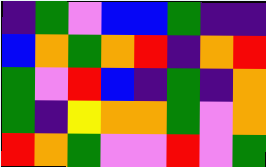[["indigo", "green", "violet", "blue", "blue", "green", "indigo", "indigo"], ["blue", "orange", "green", "orange", "red", "indigo", "orange", "red"], ["green", "violet", "red", "blue", "indigo", "green", "indigo", "orange"], ["green", "indigo", "yellow", "orange", "orange", "green", "violet", "orange"], ["red", "orange", "green", "violet", "violet", "red", "violet", "green"]]